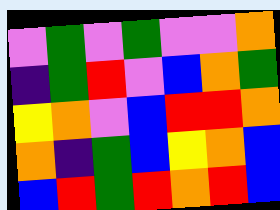[["violet", "green", "violet", "green", "violet", "violet", "orange"], ["indigo", "green", "red", "violet", "blue", "orange", "green"], ["yellow", "orange", "violet", "blue", "red", "red", "orange"], ["orange", "indigo", "green", "blue", "yellow", "orange", "blue"], ["blue", "red", "green", "red", "orange", "red", "blue"]]